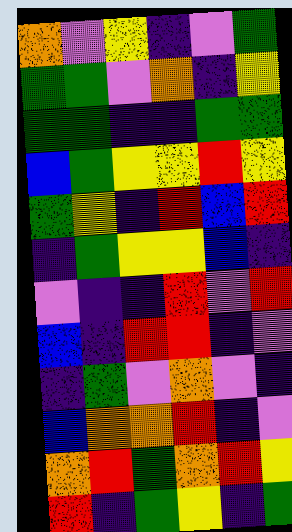[["orange", "violet", "yellow", "indigo", "violet", "green"], ["green", "green", "violet", "orange", "indigo", "yellow"], ["green", "green", "indigo", "indigo", "green", "green"], ["blue", "green", "yellow", "yellow", "red", "yellow"], ["green", "yellow", "indigo", "red", "blue", "red"], ["indigo", "green", "yellow", "yellow", "blue", "indigo"], ["violet", "indigo", "indigo", "red", "violet", "red"], ["blue", "indigo", "red", "red", "indigo", "violet"], ["indigo", "green", "violet", "orange", "violet", "indigo"], ["blue", "orange", "orange", "red", "indigo", "violet"], ["orange", "red", "green", "orange", "red", "yellow"], ["red", "indigo", "green", "yellow", "indigo", "green"]]